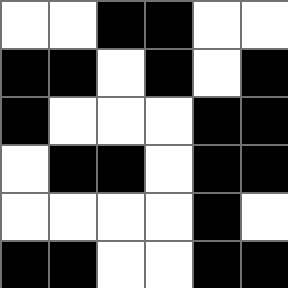[["white", "white", "black", "black", "white", "white"], ["black", "black", "white", "black", "white", "black"], ["black", "white", "white", "white", "black", "black"], ["white", "black", "black", "white", "black", "black"], ["white", "white", "white", "white", "black", "white"], ["black", "black", "white", "white", "black", "black"]]